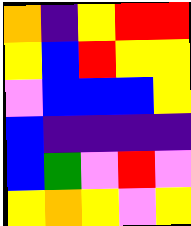[["orange", "indigo", "yellow", "red", "red"], ["yellow", "blue", "red", "yellow", "yellow"], ["violet", "blue", "blue", "blue", "yellow"], ["blue", "indigo", "indigo", "indigo", "indigo"], ["blue", "green", "violet", "red", "violet"], ["yellow", "orange", "yellow", "violet", "yellow"]]